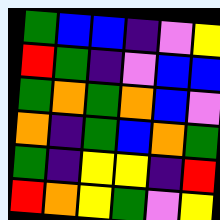[["green", "blue", "blue", "indigo", "violet", "yellow"], ["red", "green", "indigo", "violet", "blue", "blue"], ["green", "orange", "green", "orange", "blue", "violet"], ["orange", "indigo", "green", "blue", "orange", "green"], ["green", "indigo", "yellow", "yellow", "indigo", "red"], ["red", "orange", "yellow", "green", "violet", "yellow"]]